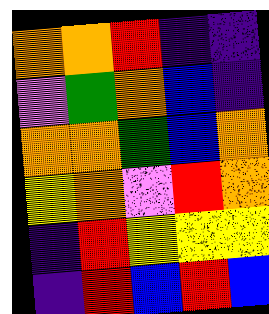[["orange", "orange", "red", "indigo", "indigo"], ["violet", "green", "orange", "blue", "indigo"], ["orange", "orange", "green", "blue", "orange"], ["yellow", "orange", "violet", "red", "orange"], ["indigo", "red", "yellow", "yellow", "yellow"], ["indigo", "red", "blue", "red", "blue"]]